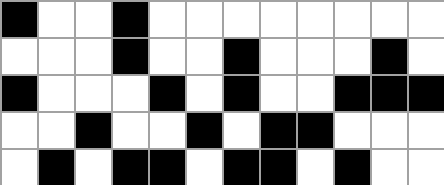[["black", "white", "white", "black", "white", "white", "white", "white", "white", "white", "white", "white"], ["white", "white", "white", "black", "white", "white", "black", "white", "white", "white", "black", "white"], ["black", "white", "white", "white", "black", "white", "black", "white", "white", "black", "black", "black"], ["white", "white", "black", "white", "white", "black", "white", "black", "black", "white", "white", "white"], ["white", "black", "white", "black", "black", "white", "black", "black", "white", "black", "white", "white"]]